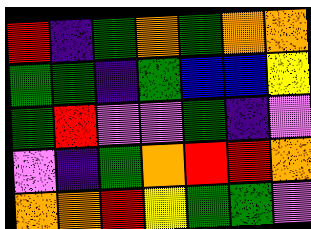[["red", "indigo", "green", "orange", "green", "orange", "orange"], ["green", "green", "indigo", "green", "blue", "blue", "yellow"], ["green", "red", "violet", "violet", "green", "indigo", "violet"], ["violet", "indigo", "green", "orange", "red", "red", "orange"], ["orange", "orange", "red", "yellow", "green", "green", "violet"]]